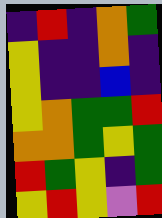[["indigo", "red", "indigo", "orange", "green"], ["yellow", "indigo", "indigo", "orange", "indigo"], ["yellow", "indigo", "indigo", "blue", "indigo"], ["yellow", "orange", "green", "green", "red"], ["orange", "orange", "green", "yellow", "green"], ["red", "green", "yellow", "indigo", "green"], ["yellow", "red", "yellow", "violet", "red"]]